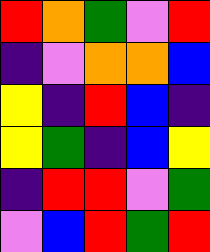[["red", "orange", "green", "violet", "red"], ["indigo", "violet", "orange", "orange", "blue"], ["yellow", "indigo", "red", "blue", "indigo"], ["yellow", "green", "indigo", "blue", "yellow"], ["indigo", "red", "red", "violet", "green"], ["violet", "blue", "red", "green", "red"]]